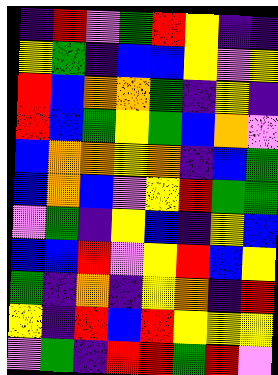[["indigo", "red", "violet", "green", "red", "yellow", "indigo", "indigo"], ["yellow", "green", "indigo", "blue", "blue", "yellow", "violet", "yellow"], ["red", "blue", "orange", "orange", "green", "indigo", "yellow", "indigo"], ["red", "blue", "green", "yellow", "green", "blue", "orange", "violet"], ["blue", "orange", "orange", "yellow", "orange", "indigo", "blue", "green"], ["blue", "orange", "blue", "violet", "yellow", "red", "green", "green"], ["violet", "green", "indigo", "yellow", "blue", "indigo", "yellow", "blue"], ["blue", "blue", "red", "violet", "yellow", "red", "blue", "yellow"], ["green", "indigo", "orange", "indigo", "yellow", "orange", "indigo", "red"], ["yellow", "indigo", "red", "blue", "red", "yellow", "yellow", "yellow"], ["violet", "green", "indigo", "red", "red", "green", "red", "violet"]]